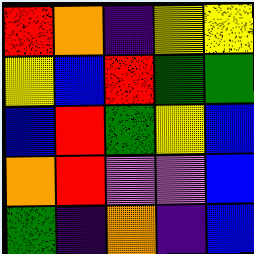[["red", "orange", "indigo", "yellow", "yellow"], ["yellow", "blue", "red", "green", "green"], ["blue", "red", "green", "yellow", "blue"], ["orange", "red", "violet", "violet", "blue"], ["green", "indigo", "orange", "indigo", "blue"]]